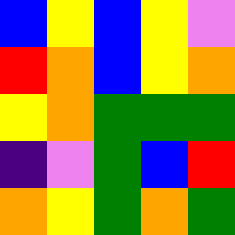[["blue", "yellow", "blue", "yellow", "violet"], ["red", "orange", "blue", "yellow", "orange"], ["yellow", "orange", "green", "green", "green"], ["indigo", "violet", "green", "blue", "red"], ["orange", "yellow", "green", "orange", "green"]]